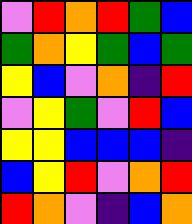[["violet", "red", "orange", "red", "green", "blue"], ["green", "orange", "yellow", "green", "blue", "green"], ["yellow", "blue", "violet", "orange", "indigo", "red"], ["violet", "yellow", "green", "violet", "red", "blue"], ["yellow", "yellow", "blue", "blue", "blue", "indigo"], ["blue", "yellow", "red", "violet", "orange", "red"], ["red", "orange", "violet", "indigo", "blue", "orange"]]